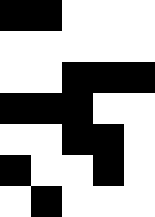[["black", "black", "white", "white", "white"], ["white", "white", "white", "white", "white"], ["white", "white", "black", "black", "black"], ["black", "black", "black", "white", "white"], ["white", "white", "black", "black", "white"], ["black", "white", "white", "black", "white"], ["white", "black", "white", "white", "white"]]